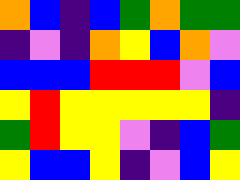[["orange", "blue", "indigo", "blue", "green", "orange", "green", "green"], ["indigo", "violet", "indigo", "orange", "yellow", "blue", "orange", "violet"], ["blue", "blue", "blue", "red", "red", "red", "violet", "blue"], ["yellow", "red", "yellow", "yellow", "yellow", "yellow", "yellow", "indigo"], ["green", "red", "yellow", "yellow", "violet", "indigo", "blue", "green"], ["yellow", "blue", "blue", "yellow", "indigo", "violet", "blue", "yellow"]]